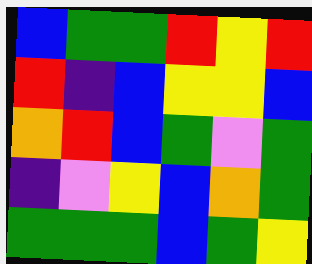[["blue", "green", "green", "red", "yellow", "red"], ["red", "indigo", "blue", "yellow", "yellow", "blue"], ["orange", "red", "blue", "green", "violet", "green"], ["indigo", "violet", "yellow", "blue", "orange", "green"], ["green", "green", "green", "blue", "green", "yellow"]]